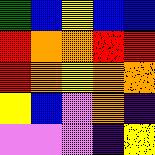[["green", "blue", "yellow", "blue", "blue"], ["red", "orange", "orange", "red", "red"], ["red", "orange", "yellow", "orange", "orange"], ["yellow", "blue", "violet", "orange", "indigo"], ["violet", "violet", "violet", "indigo", "yellow"]]